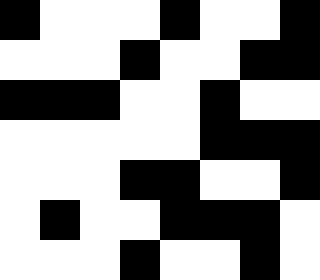[["black", "white", "white", "white", "black", "white", "white", "black"], ["white", "white", "white", "black", "white", "white", "black", "black"], ["black", "black", "black", "white", "white", "black", "white", "white"], ["white", "white", "white", "white", "white", "black", "black", "black"], ["white", "white", "white", "black", "black", "white", "white", "black"], ["white", "black", "white", "white", "black", "black", "black", "white"], ["white", "white", "white", "black", "white", "white", "black", "white"]]